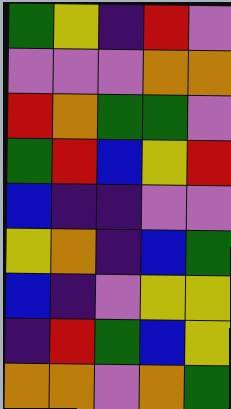[["green", "yellow", "indigo", "red", "violet"], ["violet", "violet", "violet", "orange", "orange"], ["red", "orange", "green", "green", "violet"], ["green", "red", "blue", "yellow", "red"], ["blue", "indigo", "indigo", "violet", "violet"], ["yellow", "orange", "indigo", "blue", "green"], ["blue", "indigo", "violet", "yellow", "yellow"], ["indigo", "red", "green", "blue", "yellow"], ["orange", "orange", "violet", "orange", "green"]]